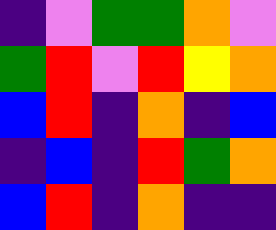[["indigo", "violet", "green", "green", "orange", "violet"], ["green", "red", "violet", "red", "yellow", "orange"], ["blue", "red", "indigo", "orange", "indigo", "blue"], ["indigo", "blue", "indigo", "red", "green", "orange"], ["blue", "red", "indigo", "orange", "indigo", "indigo"]]